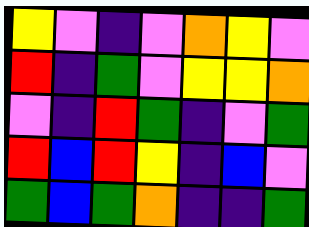[["yellow", "violet", "indigo", "violet", "orange", "yellow", "violet"], ["red", "indigo", "green", "violet", "yellow", "yellow", "orange"], ["violet", "indigo", "red", "green", "indigo", "violet", "green"], ["red", "blue", "red", "yellow", "indigo", "blue", "violet"], ["green", "blue", "green", "orange", "indigo", "indigo", "green"]]